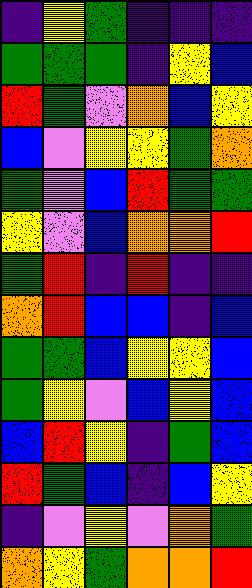[["indigo", "yellow", "green", "indigo", "indigo", "indigo"], ["green", "green", "green", "indigo", "yellow", "blue"], ["red", "green", "violet", "orange", "blue", "yellow"], ["blue", "violet", "yellow", "yellow", "green", "orange"], ["green", "violet", "blue", "red", "green", "green"], ["yellow", "violet", "blue", "orange", "orange", "red"], ["green", "red", "indigo", "red", "indigo", "indigo"], ["orange", "red", "blue", "blue", "indigo", "blue"], ["green", "green", "blue", "yellow", "yellow", "blue"], ["green", "yellow", "violet", "blue", "yellow", "blue"], ["blue", "red", "yellow", "indigo", "green", "blue"], ["red", "green", "blue", "indigo", "blue", "yellow"], ["indigo", "violet", "yellow", "violet", "orange", "green"], ["orange", "yellow", "green", "orange", "orange", "red"]]